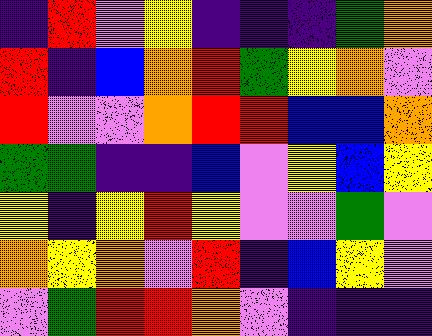[["indigo", "red", "violet", "yellow", "indigo", "indigo", "indigo", "green", "orange"], ["red", "indigo", "blue", "orange", "red", "green", "yellow", "orange", "violet"], ["red", "violet", "violet", "orange", "red", "red", "blue", "blue", "orange"], ["green", "green", "indigo", "indigo", "blue", "violet", "yellow", "blue", "yellow"], ["yellow", "indigo", "yellow", "red", "yellow", "violet", "violet", "green", "violet"], ["orange", "yellow", "orange", "violet", "red", "indigo", "blue", "yellow", "violet"], ["violet", "green", "red", "red", "orange", "violet", "indigo", "indigo", "indigo"]]